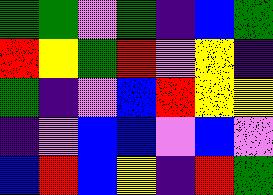[["green", "green", "violet", "green", "indigo", "blue", "green"], ["red", "yellow", "green", "red", "violet", "yellow", "indigo"], ["green", "indigo", "violet", "blue", "red", "yellow", "yellow"], ["indigo", "violet", "blue", "blue", "violet", "blue", "violet"], ["blue", "red", "blue", "yellow", "indigo", "red", "green"]]